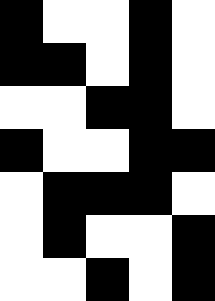[["black", "white", "white", "black", "white"], ["black", "black", "white", "black", "white"], ["white", "white", "black", "black", "white"], ["black", "white", "white", "black", "black"], ["white", "black", "black", "black", "white"], ["white", "black", "white", "white", "black"], ["white", "white", "black", "white", "black"]]